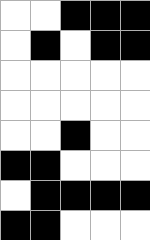[["white", "white", "black", "black", "black"], ["white", "black", "white", "black", "black"], ["white", "white", "white", "white", "white"], ["white", "white", "white", "white", "white"], ["white", "white", "black", "white", "white"], ["black", "black", "white", "white", "white"], ["white", "black", "black", "black", "black"], ["black", "black", "white", "white", "white"]]